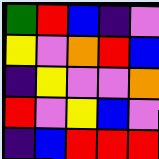[["green", "red", "blue", "indigo", "violet"], ["yellow", "violet", "orange", "red", "blue"], ["indigo", "yellow", "violet", "violet", "orange"], ["red", "violet", "yellow", "blue", "violet"], ["indigo", "blue", "red", "red", "red"]]